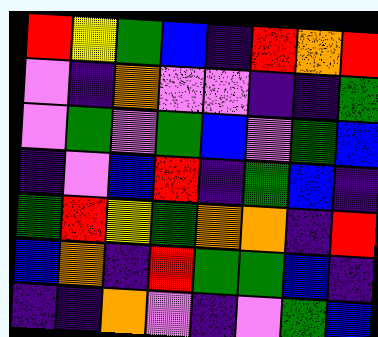[["red", "yellow", "green", "blue", "indigo", "red", "orange", "red"], ["violet", "indigo", "orange", "violet", "violet", "indigo", "indigo", "green"], ["violet", "green", "violet", "green", "blue", "violet", "green", "blue"], ["indigo", "violet", "blue", "red", "indigo", "green", "blue", "indigo"], ["green", "red", "yellow", "green", "orange", "orange", "indigo", "red"], ["blue", "orange", "indigo", "red", "green", "green", "blue", "indigo"], ["indigo", "indigo", "orange", "violet", "indigo", "violet", "green", "blue"]]